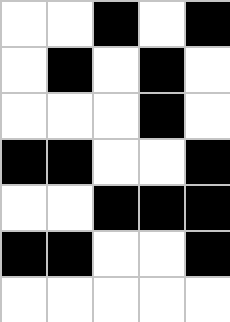[["white", "white", "black", "white", "black"], ["white", "black", "white", "black", "white"], ["white", "white", "white", "black", "white"], ["black", "black", "white", "white", "black"], ["white", "white", "black", "black", "black"], ["black", "black", "white", "white", "black"], ["white", "white", "white", "white", "white"]]